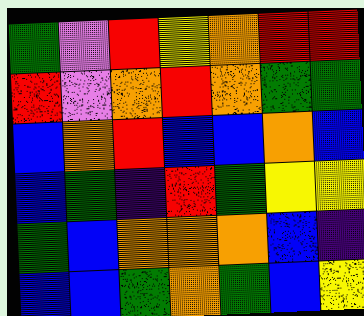[["green", "violet", "red", "yellow", "orange", "red", "red"], ["red", "violet", "orange", "red", "orange", "green", "green"], ["blue", "orange", "red", "blue", "blue", "orange", "blue"], ["blue", "green", "indigo", "red", "green", "yellow", "yellow"], ["green", "blue", "orange", "orange", "orange", "blue", "indigo"], ["blue", "blue", "green", "orange", "green", "blue", "yellow"]]